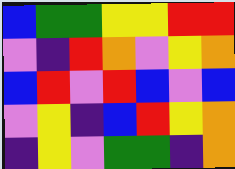[["blue", "green", "green", "yellow", "yellow", "red", "red"], ["violet", "indigo", "red", "orange", "violet", "yellow", "orange"], ["blue", "red", "violet", "red", "blue", "violet", "blue"], ["violet", "yellow", "indigo", "blue", "red", "yellow", "orange"], ["indigo", "yellow", "violet", "green", "green", "indigo", "orange"]]